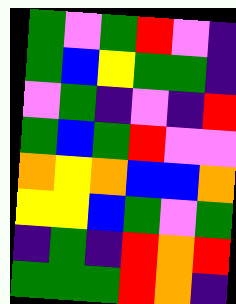[["green", "violet", "green", "red", "violet", "indigo"], ["green", "blue", "yellow", "green", "green", "indigo"], ["violet", "green", "indigo", "violet", "indigo", "red"], ["green", "blue", "green", "red", "violet", "violet"], ["orange", "yellow", "orange", "blue", "blue", "orange"], ["yellow", "yellow", "blue", "green", "violet", "green"], ["indigo", "green", "indigo", "red", "orange", "red"], ["green", "green", "green", "red", "orange", "indigo"]]